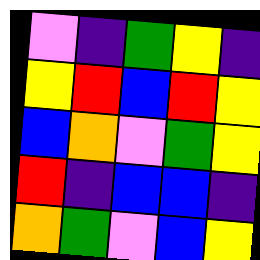[["violet", "indigo", "green", "yellow", "indigo"], ["yellow", "red", "blue", "red", "yellow"], ["blue", "orange", "violet", "green", "yellow"], ["red", "indigo", "blue", "blue", "indigo"], ["orange", "green", "violet", "blue", "yellow"]]